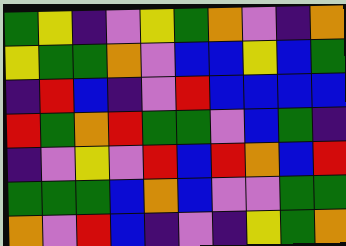[["green", "yellow", "indigo", "violet", "yellow", "green", "orange", "violet", "indigo", "orange"], ["yellow", "green", "green", "orange", "violet", "blue", "blue", "yellow", "blue", "green"], ["indigo", "red", "blue", "indigo", "violet", "red", "blue", "blue", "blue", "blue"], ["red", "green", "orange", "red", "green", "green", "violet", "blue", "green", "indigo"], ["indigo", "violet", "yellow", "violet", "red", "blue", "red", "orange", "blue", "red"], ["green", "green", "green", "blue", "orange", "blue", "violet", "violet", "green", "green"], ["orange", "violet", "red", "blue", "indigo", "violet", "indigo", "yellow", "green", "orange"]]